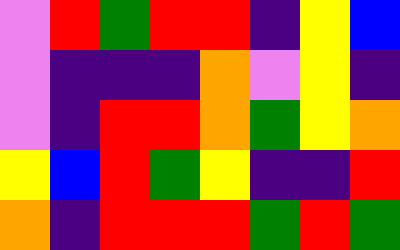[["violet", "red", "green", "red", "red", "indigo", "yellow", "blue"], ["violet", "indigo", "indigo", "indigo", "orange", "violet", "yellow", "indigo"], ["violet", "indigo", "red", "red", "orange", "green", "yellow", "orange"], ["yellow", "blue", "red", "green", "yellow", "indigo", "indigo", "red"], ["orange", "indigo", "red", "red", "red", "green", "red", "green"]]